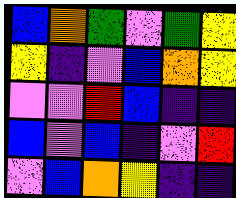[["blue", "orange", "green", "violet", "green", "yellow"], ["yellow", "indigo", "violet", "blue", "orange", "yellow"], ["violet", "violet", "red", "blue", "indigo", "indigo"], ["blue", "violet", "blue", "indigo", "violet", "red"], ["violet", "blue", "orange", "yellow", "indigo", "indigo"]]